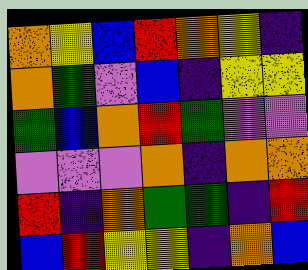[["orange", "yellow", "blue", "red", "orange", "yellow", "indigo"], ["orange", "green", "violet", "blue", "indigo", "yellow", "yellow"], ["green", "blue", "orange", "red", "green", "violet", "violet"], ["violet", "violet", "violet", "orange", "indigo", "orange", "orange"], ["red", "indigo", "orange", "green", "green", "indigo", "red"], ["blue", "red", "yellow", "yellow", "indigo", "orange", "blue"]]